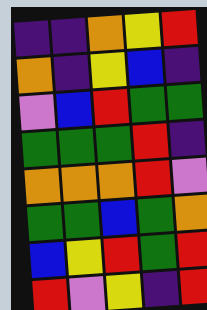[["indigo", "indigo", "orange", "yellow", "red"], ["orange", "indigo", "yellow", "blue", "indigo"], ["violet", "blue", "red", "green", "green"], ["green", "green", "green", "red", "indigo"], ["orange", "orange", "orange", "red", "violet"], ["green", "green", "blue", "green", "orange"], ["blue", "yellow", "red", "green", "red"], ["red", "violet", "yellow", "indigo", "red"]]